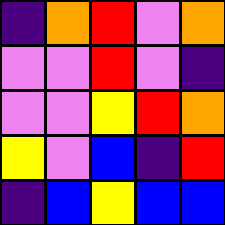[["indigo", "orange", "red", "violet", "orange"], ["violet", "violet", "red", "violet", "indigo"], ["violet", "violet", "yellow", "red", "orange"], ["yellow", "violet", "blue", "indigo", "red"], ["indigo", "blue", "yellow", "blue", "blue"]]